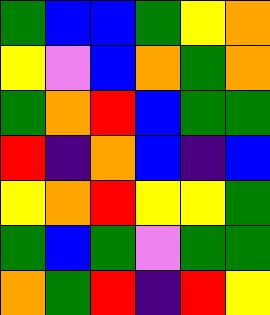[["green", "blue", "blue", "green", "yellow", "orange"], ["yellow", "violet", "blue", "orange", "green", "orange"], ["green", "orange", "red", "blue", "green", "green"], ["red", "indigo", "orange", "blue", "indigo", "blue"], ["yellow", "orange", "red", "yellow", "yellow", "green"], ["green", "blue", "green", "violet", "green", "green"], ["orange", "green", "red", "indigo", "red", "yellow"]]